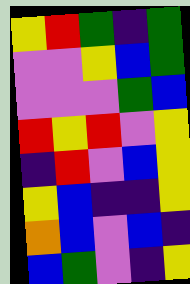[["yellow", "red", "green", "indigo", "green"], ["violet", "violet", "yellow", "blue", "green"], ["violet", "violet", "violet", "green", "blue"], ["red", "yellow", "red", "violet", "yellow"], ["indigo", "red", "violet", "blue", "yellow"], ["yellow", "blue", "indigo", "indigo", "yellow"], ["orange", "blue", "violet", "blue", "indigo"], ["blue", "green", "violet", "indigo", "yellow"]]